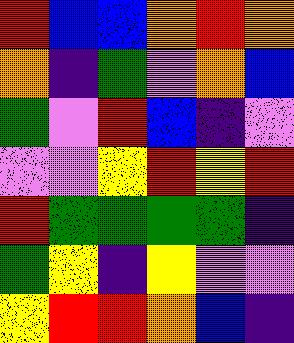[["red", "blue", "blue", "orange", "red", "orange"], ["orange", "indigo", "green", "violet", "orange", "blue"], ["green", "violet", "red", "blue", "indigo", "violet"], ["violet", "violet", "yellow", "red", "yellow", "red"], ["red", "green", "green", "green", "green", "indigo"], ["green", "yellow", "indigo", "yellow", "violet", "violet"], ["yellow", "red", "red", "orange", "blue", "indigo"]]